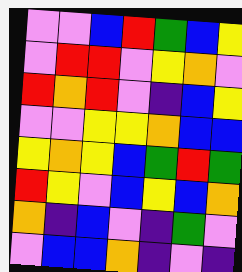[["violet", "violet", "blue", "red", "green", "blue", "yellow"], ["violet", "red", "red", "violet", "yellow", "orange", "violet"], ["red", "orange", "red", "violet", "indigo", "blue", "yellow"], ["violet", "violet", "yellow", "yellow", "orange", "blue", "blue"], ["yellow", "orange", "yellow", "blue", "green", "red", "green"], ["red", "yellow", "violet", "blue", "yellow", "blue", "orange"], ["orange", "indigo", "blue", "violet", "indigo", "green", "violet"], ["violet", "blue", "blue", "orange", "indigo", "violet", "indigo"]]